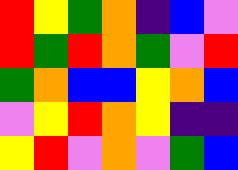[["red", "yellow", "green", "orange", "indigo", "blue", "violet"], ["red", "green", "red", "orange", "green", "violet", "red"], ["green", "orange", "blue", "blue", "yellow", "orange", "blue"], ["violet", "yellow", "red", "orange", "yellow", "indigo", "indigo"], ["yellow", "red", "violet", "orange", "violet", "green", "blue"]]